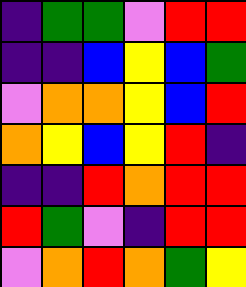[["indigo", "green", "green", "violet", "red", "red"], ["indigo", "indigo", "blue", "yellow", "blue", "green"], ["violet", "orange", "orange", "yellow", "blue", "red"], ["orange", "yellow", "blue", "yellow", "red", "indigo"], ["indigo", "indigo", "red", "orange", "red", "red"], ["red", "green", "violet", "indigo", "red", "red"], ["violet", "orange", "red", "orange", "green", "yellow"]]